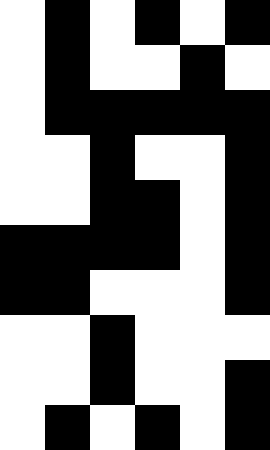[["white", "black", "white", "black", "white", "black"], ["white", "black", "white", "white", "black", "white"], ["white", "black", "black", "black", "black", "black"], ["white", "white", "black", "white", "white", "black"], ["white", "white", "black", "black", "white", "black"], ["black", "black", "black", "black", "white", "black"], ["black", "black", "white", "white", "white", "black"], ["white", "white", "black", "white", "white", "white"], ["white", "white", "black", "white", "white", "black"], ["white", "black", "white", "black", "white", "black"]]